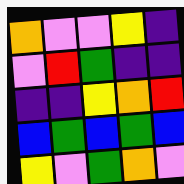[["orange", "violet", "violet", "yellow", "indigo"], ["violet", "red", "green", "indigo", "indigo"], ["indigo", "indigo", "yellow", "orange", "red"], ["blue", "green", "blue", "green", "blue"], ["yellow", "violet", "green", "orange", "violet"]]